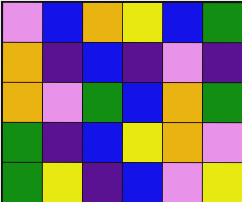[["violet", "blue", "orange", "yellow", "blue", "green"], ["orange", "indigo", "blue", "indigo", "violet", "indigo"], ["orange", "violet", "green", "blue", "orange", "green"], ["green", "indigo", "blue", "yellow", "orange", "violet"], ["green", "yellow", "indigo", "blue", "violet", "yellow"]]